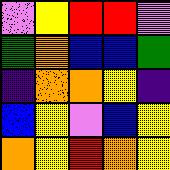[["violet", "yellow", "red", "red", "violet"], ["green", "orange", "blue", "blue", "green"], ["indigo", "orange", "orange", "yellow", "indigo"], ["blue", "yellow", "violet", "blue", "yellow"], ["orange", "yellow", "red", "orange", "yellow"]]